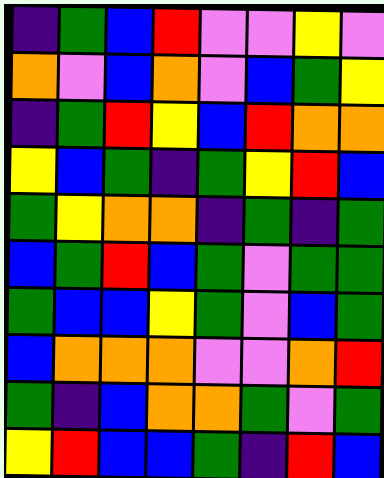[["indigo", "green", "blue", "red", "violet", "violet", "yellow", "violet"], ["orange", "violet", "blue", "orange", "violet", "blue", "green", "yellow"], ["indigo", "green", "red", "yellow", "blue", "red", "orange", "orange"], ["yellow", "blue", "green", "indigo", "green", "yellow", "red", "blue"], ["green", "yellow", "orange", "orange", "indigo", "green", "indigo", "green"], ["blue", "green", "red", "blue", "green", "violet", "green", "green"], ["green", "blue", "blue", "yellow", "green", "violet", "blue", "green"], ["blue", "orange", "orange", "orange", "violet", "violet", "orange", "red"], ["green", "indigo", "blue", "orange", "orange", "green", "violet", "green"], ["yellow", "red", "blue", "blue", "green", "indigo", "red", "blue"]]